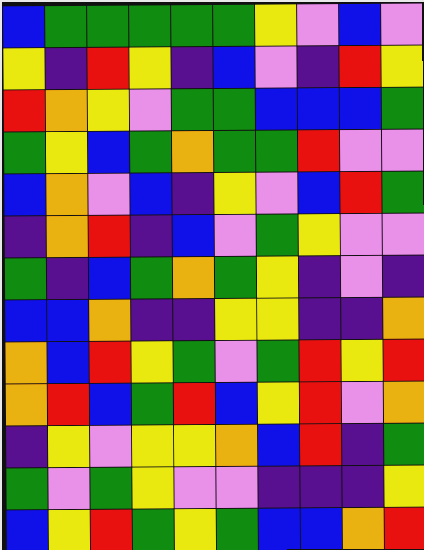[["blue", "green", "green", "green", "green", "green", "yellow", "violet", "blue", "violet"], ["yellow", "indigo", "red", "yellow", "indigo", "blue", "violet", "indigo", "red", "yellow"], ["red", "orange", "yellow", "violet", "green", "green", "blue", "blue", "blue", "green"], ["green", "yellow", "blue", "green", "orange", "green", "green", "red", "violet", "violet"], ["blue", "orange", "violet", "blue", "indigo", "yellow", "violet", "blue", "red", "green"], ["indigo", "orange", "red", "indigo", "blue", "violet", "green", "yellow", "violet", "violet"], ["green", "indigo", "blue", "green", "orange", "green", "yellow", "indigo", "violet", "indigo"], ["blue", "blue", "orange", "indigo", "indigo", "yellow", "yellow", "indigo", "indigo", "orange"], ["orange", "blue", "red", "yellow", "green", "violet", "green", "red", "yellow", "red"], ["orange", "red", "blue", "green", "red", "blue", "yellow", "red", "violet", "orange"], ["indigo", "yellow", "violet", "yellow", "yellow", "orange", "blue", "red", "indigo", "green"], ["green", "violet", "green", "yellow", "violet", "violet", "indigo", "indigo", "indigo", "yellow"], ["blue", "yellow", "red", "green", "yellow", "green", "blue", "blue", "orange", "red"]]